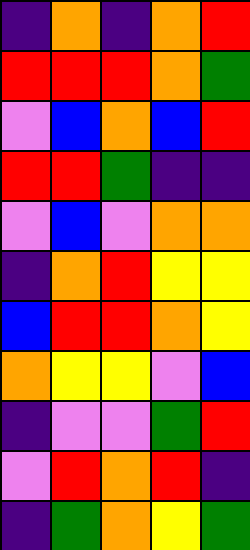[["indigo", "orange", "indigo", "orange", "red"], ["red", "red", "red", "orange", "green"], ["violet", "blue", "orange", "blue", "red"], ["red", "red", "green", "indigo", "indigo"], ["violet", "blue", "violet", "orange", "orange"], ["indigo", "orange", "red", "yellow", "yellow"], ["blue", "red", "red", "orange", "yellow"], ["orange", "yellow", "yellow", "violet", "blue"], ["indigo", "violet", "violet", "green", "red"], ["violet", "red", "orange", "red", "indigo"], ["indigo", "green", "orange", "yellow", "green"]]